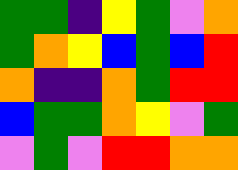[["green", "green", "indigo", "yellow", "green", "violet", "orange"], ["green", "orange", "yellow", "blue", "green", "blue", "red"], ["orange", "indigo", "indigo", "orange", "green", "red", "red"], ["blue", "green", "green", "orange", "yellow", "violet", "green"], ["violet", "green", "violet", "red", "red", "orange", "orange"]]